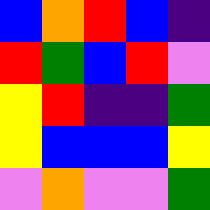[["blue", "orange", "red", "blue", "indigo"], ["red", "green", "blue", "red", "violet"], ["yellow", "red", "indigo", "indigo", "green"], ["yellow", "blue", "blue", "blue", "yellow"], ["violet", "orange", "violet", "violet", "green"]]